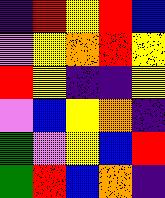[["indigo", "red", "yellow", "red", "blue"], ["violet", "yellow", "orange", "red", "yellow"], ["red", "yellow", "indigo", "indigo", "yellow"], ["violet", "blue", "yellow", "orange", "indigo"], ["green", "violet", "yellow", "blue", "red"], ["green", "red", "blue", "orange", "indigo"]]